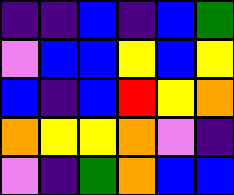[["indigo", "indigo", "blue", "indigo", "blue", "green"], ["violet", "blue", "blue", "yellow", "blue", "yellow"], ["blue", "indigo", "blue", "red", "yellow", "orange"], ["orange", "yellow", "yellow", "orange", "violet", "indigo"], ["violet", "indigo", "green", "orange", "blue", "blue"]]